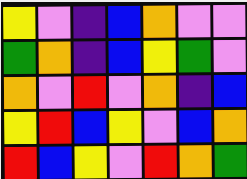[["yellow", "violet", "indigo", "blue", "orange", "violet", "violet"], ["green", "orange", "indigo", "blue", "yellow", "green", "violet"], ["orange", "violet", "red", "violet", "orange", "indigo", "blue"], ["yellow", "red", "blue", "yellow", "violet", "blue", "orange"], ["red", "blue", "yellow", "violet", "red", "orange", "green"]]